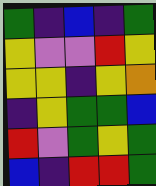[["green", "indigo", "blue", "indigo", "green"], ["yellow", "violet", "violet", "red", "yellow"], ["yellow", "yellow", "indigo", "yellow", "orange"], ["indigo", "yellow", "green", "green", "blue"], ["red", "violet", "green", "yellow", "green"], ["blue", "indigo", "red", "red", "green"]]